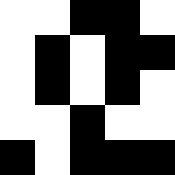[["white", "white", "black", "black", "white"], ["white", "black", "white", "black", "black"], ["white", "black", "white", "black", "white"], ["white", "white", "black", "white", "white"], ["black", "white", "black", "black", "black"]]